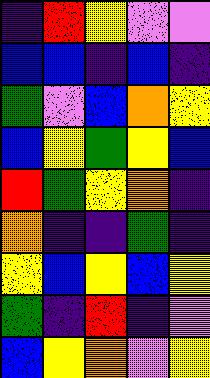[["indigo", "red", "yellow", "violet", "violet"], ["blue", "blue", "indigo", "blue", "indigo"], ["green", "violet", "blue", "orange", "yellow"], ["blue", "yellow", "green", "yellow", "blue"], ["red", "green", "yellow", "orange", "indigo"], ["orange", "indigo", "indigo", "green", "indigo"], ["yellow", "blue", "yellow", "blue", "yellow"], ["green", "indigo", "red", "indigo", "violet"], ["blue", "yellow", "orange", "violet", "yellow"]]